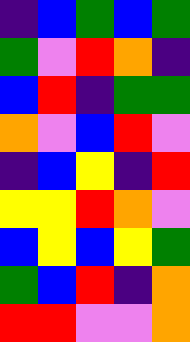[["indigo", "blue", "green", "blue", "green"], ["green", "violet", "red", "orange", "indigo"], ["blue", "red", "indigo", "green", "green"], ["orange", "violet", "blue", "red", "violet"], ["indigo", "blue", "yellow", "indigo", "red"], ["yellow", "yellow", "red", "orange", "violet"], ["blue", "yellow", "blue", "yellow", "green"], ["green", "blue", "red", "indigo", "orange"], ["red", "red", "violet", "violet", "orange"]]